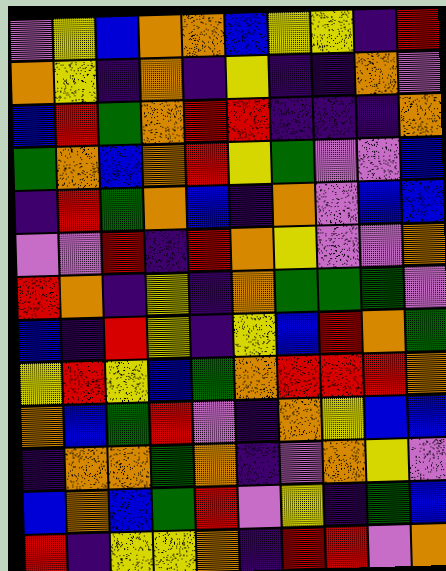[["violet", "yellow", "blue", "orange", "orange", "blue", "yellow", "yellow", "indigo", "red"], ["orange", "yellow", "indigo", "orange", "indigo", "yellow", "indigo", "indigo", "orange", "violet"], ["blue", "red", "green", "orange", "red", "red", "indigo", "indigo", "indigo", "orange"], ["green", "orange", "blue", "orange", "red", "yellow", "green", "violet", "violet", "blue"], ["indigo", "red", "green", "orange", "blue", "indigo", "orange", "violet", "blue", "blue"], ["violet", "violet", "red", "indigo", "red", "orange", "yellow", "violet", "violet", "orange"], ["red", "orange", "indigo", "yellow", "indigo", "orange", "green", "green", "green", "violet"], ["blue", "indigo", "red", "yellow", "indigo", "yellow", "blue", "red", "orange", "green"], ["yellow", "red", "yellow", "blue", "green", "orange", "red", "red", "red", "orange"], ["orange", "blue", "green", "red", "violet", "indigo", "orange", "yellow", "blue", "blue"], ["indigo", "orange", "orange", "green", "orange", "indigo", "violet", "orange", "yellow", "violet"], ["blue", "orange", "blue", "green", "red", "violet", "yellow", "indigo", "green", "blue"], ["red", "indigo", "yellow", "yellow", "orange", "indigo", "red", "red", "violet", "orange"]]